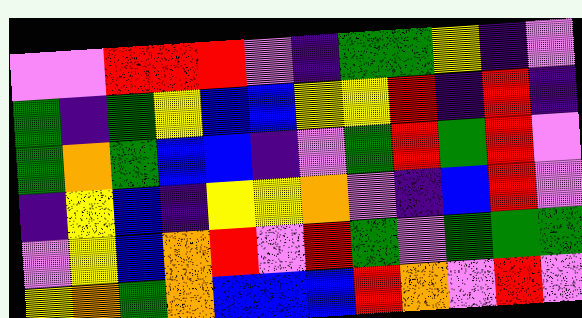[["violet", "violet", "red", "red", "red", "violet", "indigo", "green", "green", "yellow", "indigo", "violet"], ["green", "indigo", "green", "yellow", "blue", "blue", "yellow", "yellow", "red", "indigo", "red", "indigo"], ["green", "orange", "green", "blue", "blue", "indigo", "violet", "green", "red", "green", "red", "violet"], ["indigo", "yellow", "blue", "indigo", "yellow", "yellow", "orange", "violet", "indigo", "blue", "red", "violet"], ["violet", "yellow", "blue", "orange", "red", "violet", "red", "green", "violet", "green", "green", "green"], ["yellow", "orange", "green", "orange", "blue", "blue", "blue", "red", "orange", "violet", "red", "violet"]]